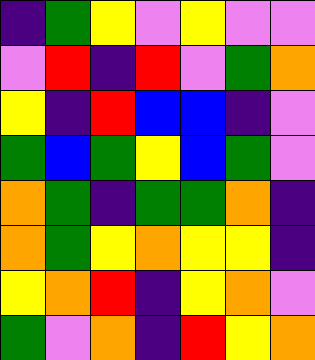[["indigo", "green", "yellow", "violet", "yellow", "violet", "violet"], ["violet", "red", "indigo", "red", "violet", "green", "orange"], ["yellow", "indigo", "red", "blue", "blue", "indigo", "violet"], ["green", "blue", "green", "yellow", "blue", "green", "violet"], ["orange", "green", "indigo", "green", "green", "orange", "indigo"], ["orange", "green", "yellow", "orange", "yellow", "yellow", "indigo"], ["yellow", "orange", "red", "indigo", "yellow", "orange", "violet"], ["green", "violet", "orange", "indigo", "red", "yellow", "orange"]]